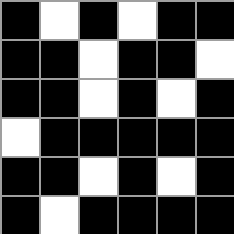[["black", "white", "black", "white", "black", "black"], ["black", "black", "white", "black", "black", "white"], ["black", "black", "white", "black", "white", "black"], ["white", "black", "black", "black", "black", "black"], ["black", "black", "white", "black", "white", "black"], ["black", "white", "black", "black", "black", "black"]]